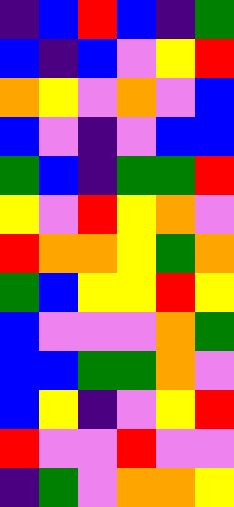[["indigo", "blue", "red", "blue", "indigo", "green"], ["blue", "indigo", "blue", "violet", "yellow", "red"], ["orange", "yellow", "violet", "orange", "violet", "blue"], ["blue", "violet", "indigo", "violet", "blue", "blue"], ["green", "blue", "indigo", "green", "green", "red"], ["yellow", "violet", "red", "yellow", "orange", "violet"], ["red", "orange", "orange", "yellow", "green", "orange"], ["green", "blue", "yellow", "yellow", "red", "yellow"], ["blue", "violet", "violet", "violet", "orange", "green"], ["blue", "blue", "green", "green", "orange", "violet"], ["blue", "yellow", "indigo", "violet", "yellow", "red"], ["red", "violet", "violet", "red", "violet", "violet"], ["indigo", "green", "violet", "orange", "orange", "yellow"]]